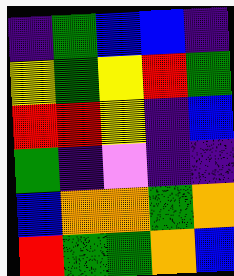[["indigo", "green", "blue", "blue", "indigo"], ["yellow", "green", "yellow", "red", "green"], ["red", "red", "yellow", "indigo", "blue"], ["green", "indigo", "violet", "indigo", "indigo"], ["blue", "orange", "orange", "green", "orange"], ["red", "green", "green", "orange", "blue"]]